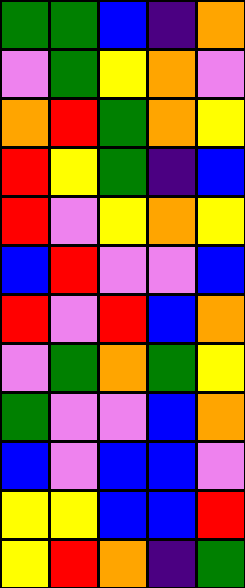[["green", "green", "blue", "indigo", "orange"], ["violet", "green", "yellow", "orange", "violet"], ["orange", "red", "green", "orange", "yellow"], ["red", "yellow", "green", "indigo", "blue"], ["red", "violet", "yellow", "orange", "yellow"], ["blue", "red", "violet", "violet", "blue"], ["red", "violet", "red", "blue", "orange"], ["violet", "green", "orange", "green", "yellow"], ["green", "violet", "violet", "blue", "orange"], ["blue", "violet", "blue", "blue", "violet"], ["yellow", "yellow", "blue", "blue", "red"], ["yellow", "red", "orange", "indigo", "green"]]